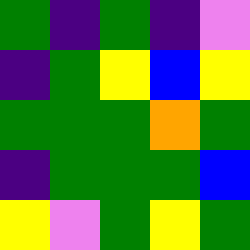[["green", "indigo", "green", "indigo", "violet"], ["indigo", "green", "yellow", "blue", "yellow"], ["green", "green", "green", "orange", "green"], ["indigo", "green", "green", "green", "blue"], ["yellow", "violet", "green", "yellow", "green"]]